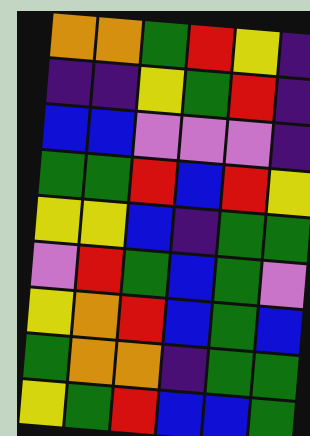[["orange", "orange", "green", "red", "yellow", "indigo"], ["indigo", "indigo", "yellow", "green", "red", "indigo"], ["blue", "blue", "violet", "violet", "violet", "indigo"], ["green", "green", "red", "blue", "red", "yellow"], ["yellow", "yellow", "blue", "indigo", "green", "green"], ["violet", "red", "green", "blue", "green", "violet"], ["yellow", "orange", "red", "blue", "green", "blue"], ["green", "orange", "orange", "indigo", "green", "green"], ["yellow", "green", "red", "blue", "blue", "green"]]